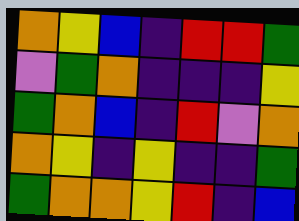[["orange", "yellow", "blue", "indigo", "red", "red", "green"], ["violet", "green", "orange", "indigo", "indigo", "indigo", "yellow"], ["green", "orange", "blue", "indigo", "red", "violet", "orange"], ["orange", "yellow", "indigo", "yellow", "indigo", "indigo", "green"], ["green", "orange", "orange", "yellow", "red", "indigo", "blue"]]